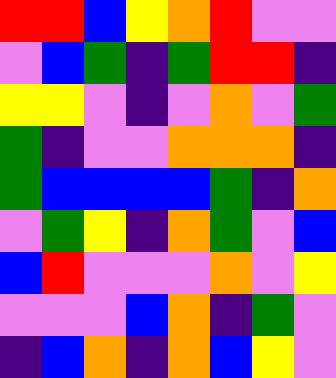[["red", "red", "blue", "yellow", "orange", "red", "violet", "violet"], ["violet", "blue", "green", "indigo", "green", "red", "red", "indigo"], ["yellow", "yellow", "violet", "indigo", "violet", "orange", "violet", "green"], ["green", "indigo", "violet", "violet", "orange", "orange", "orange", "indigo"], ["green", "blue", "blue", "blue", "blue", "green", "indigo", "orange"], ["violet", "green", "yellow", "indigo", "orange", "green", "violet", "blue"], ["blue", "red", "violet", "violet", "violet", "orange", "violet", "yellow"], ["violet", "violet", "violet", "blue", "orange", "indigo", "green", "violet"], ["indigo", "blue", "orange", "indigo", "orange", "blue", "yellow", "violet"]]